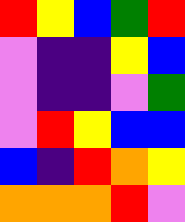[["red", "yellow", "blue", "green", "red"], ["violet", "indigo", "indigo", "yellow", "blue"], ["violet", "indigo", "indigo", "violet", "green"], ["violet", "red", "yellow", "blue", "blue"], ["blue", "indigo", "red", "orange", "yellow"], ["orange", "orange", "orange", "red", "violet"]]